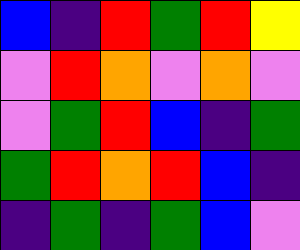[["blue", "indigo", "red", "green", "red", "yellow"], ["violet", "red", "orange", "violet", "orange", "violet"], ["violet", "green", "red", "blue", "indigo", "green"], ["green", "red", "orange", "red", "blue", "indigo"], ["indigo", "green", "indigo", "green", "blue", "violet"]]